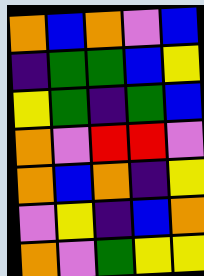[["orange", "blue", "orange", "violet", "blue"], ["indigo", "green", "green", "blue", "yellow"], ["yellow", "green", "indigo", "green", "blue"], ["orange", "violet", "red", "red", "violet"], ["orange", "blue", "orange", "indigo", "yellow"], ["violet", "yellow", "indigo", "blue", "orange"], ["orange", "violet", "green", "yellow", "yellow"]]